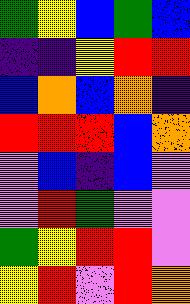[["green", "yellow", "blue", "green", "blue"], ["indigo", "indigo", "yellow", "red", "red"], ["blue", "orange", "blue", "orange", "indigo"], ["red", "red", "red", "blue", "orange"], ["violet", "blue", "indigo", "blue", "violet"], ["violet", "red", "green", "violet", "violet"], ["green", "yellow", "red", "red", "violet"], ["yellow", "red", "violet", "red", "orange"]]